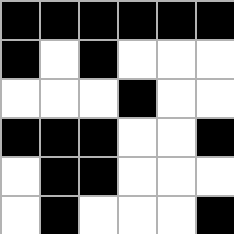[["black", "black", "black", "black", "black", "black"], ["black", "white", "black", "white", "white", "white"], ["white", "white", "white", "black", "white", "white"], ["black", "black", "black", "white", "white", "black"], ["white", "black", "black", "white", "white", "white"], ["white", "black", "white", "white", "white", "black"]]